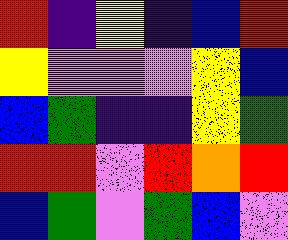[["red", "indigo", "yellow", "indigo", "blue", "red"], ["yellow", "violet", "violet", "violet", "yellow", "blue"], ["blue", "green", "indigo", "indigo", "yellow", "green"], ["red", "red", "violet", "red", "orange", "red"], ["blue", "green", "violet", "green", "blue", "violet"]]